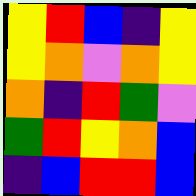[["yellow", "red", "blue", "indigo", "yellow"], ["yellow", "orange", "violet", "orange", "yellow"], ["orange", "indigo", "red", "green", "violet"], ["green", "red", "yellow", "orange", "blue"], ["indigo", "blue", "red", "red", "blue"]]